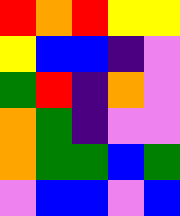[["red", "orange", "red", "yellow", "yellow"], ["yellow", "blue", "blue", "indigo", "violet"], ["green", "red", "indigo", "orange", "violet"], ["orange", "green", "indigo", "violet", "violet"], ["orange", "green", "green", "blue", "green"], ["violet", "blue", "blue", "violet", "blue"]]